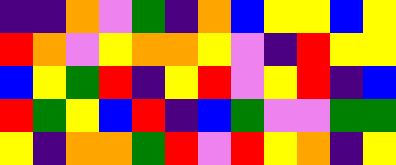[["indigo", "indigo", "orange", "violet", "green", "indigo", "orange", "blue", "yellow", "yellow", "blue", "yellow"], ["red", "orange", "violet", "yellow", "orange", "orange", "yellow", "violet", "indigo", "red", "yellow", "yellow"], ["blue", "yellow", "green", "red", "indigo", "yellow", "red", "violet", "yellow", "red", "indigo", "blue"], ["red", "green", "yellow", "blue", "red", "indigo", "blue", "green", "violet", "violet", "green", "green"], ["yellow", "indigo", "orange", "orange", "green", "red", "violet", "red", "yellow", "orange", "indigo", "yellow"]]